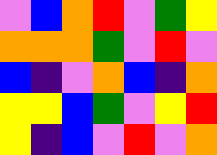[["violet", "blue", "orange", "red", "violet", "green", "yellow"], ["orange", "orange", "orange", "green", "violet", "red", "violet"], ["blue", "indigo", "violet", "orange", "blue", "indigo", "orange"], ["yellow", "yellow", "blue", "green", "violet", "yellow", "red"], ["yellow", "indigo", "blue", "violet", "red", "violet", "orange"]]